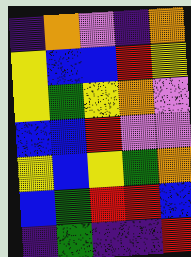[["indigo", "orange", "violet", "indigo", "orange"], ["yellow", "blue", "blue", "red", "yellow"], ["yellow", "green", "yellow", "orange", "violet"], ["blue", "blue", "red", "violet", "violet"], ["yellow", "blue", "yellow", "green", "orange"], ["blue", "green", "red", "red", "blue"], ["indigo", "green", "indigo", "indigo", "red"]]